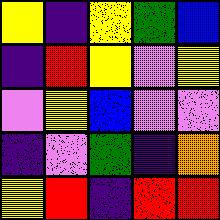[["yellow", "indigo", "yellow", "green", "blue"], ["indigo", "red", "yellow", "violet", "yellow"], ["violet", "yellow", "blue", "violet", "violet"], ["indigo", "violet", "green", "indigo", "orange"], ["yellow", "red", "indigo", "red", "red"]]